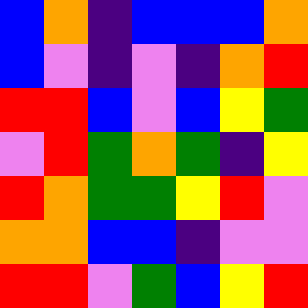[["blue", "orange", "indigo", "blue", "blue", "blue", "orange"], ["blue", "violet", "indigo", "violet", "indigo", "orange", "red"], ["red", "red", "blue", "violet", "blue", "yellow", "green"], ["violet", "red", "green", "orange", "green", "indigo", "yellow"], ["red", "orange", "green", "green", "yellow", "red", "violet"], ["orange", "orange", "blue", "blue", "indigo", "violet", "violet"], ["red", "red", "violet", "green", "blue", "yellow", "red"]]